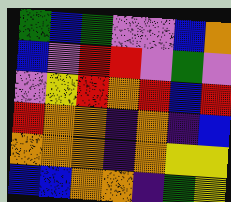[["green", "blue", "green", "violet", "violet", "blue", "orange"], ["blue", "violet", "red", "red", "violet", "green", "violet"], ["violet", "yellow", "red", "orange", "red", "blue", "red"], ["red", "orange", "orange", "indigo", "orange", "indigo", "blue"], ["orange", "orange", "orange", "indigo", "orange", "yellow", "yellow"], ["blue", "blue", "orange", "orange", "indigo", "green", "yellow"]]